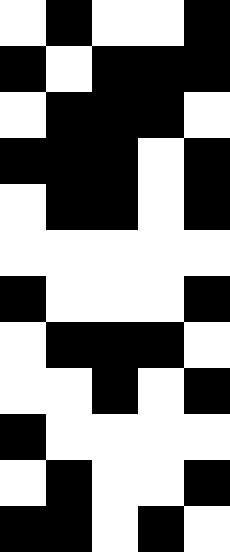[["white", "black", "white", "white", "black"], ["black", "white", "black", "black", "black"], ["white", "black", "black", "black", "white"], ["black", "black", "black", "white", "black"], ["white", "black", "black", "white", "black"], ["white", "white", "white", "white", "white"], ["black", "white", "white", "white", "black"], ["white", "black", "black", "black", "white"], ["white", "white", "black", "white", "black"], ["black", "white", "white", "white", "white"], ["white", "black", "white", "white", "black"], ["black", "black", "white", "black", "white"]]